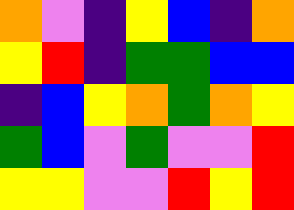[["orange", "violet", "indigo", "yellow", "blue", "indigo", "orange"], ["yellow", "red", "indigo", "green", "green", "blue", "blue"], ["indigo", "blue", "yellow", "orange", "green", "orange", "yellow"], ["green", "blue", "violet", "green", "violet", "violet", "red"], ["yellow", "yellow", "violet", "violet", "red", "yellow", "red"]]